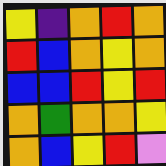[["yellow", "indigo", "orange", "red", "orange"], ["red", "blue", "orange", "yellow", "orange"], ["blue", "blue", "red", "yellow", "red"], ["orange", "green", "orange", "orange", "yellow"], ["orange", "blue", "yellow", "red", "violet"]]